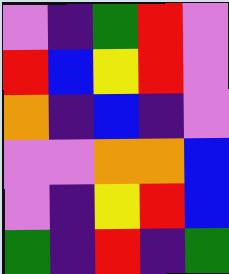[["violet", "indigo", "green", "red", "violet"], ["red", "blue", "yellow", "red", "violet"], ["orange", "indigo", "blue", "indigo", "violet"], ["violet", "violet", "orange", "orange", "blue"], ["violet", "indigo", "yellow", "red", "blue"], ["green", "indigo", "red", "indigo", "green"]]